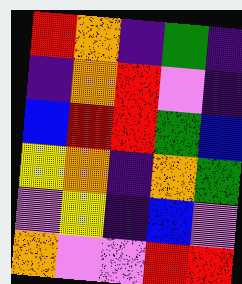[["red", "orange", "indigo", "green", "indigo"], ["indigo", "orange", "red", "violet", "indigo"], ["blue", "red", "red", "green", "blue"], ["yellow", "orange", "indigo", "orange", "green"], ["violet", "yellow", "indigo", "blue", "violet"], ["orange", "violet", "violet", "red", "red"]]